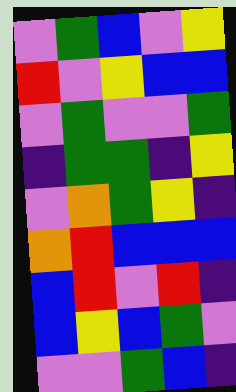[["violet", "green", "blue", "violet", "yellow"], ["red", "violet", "yellow", "blue", "blue"], ["violet", "green", "violet", "violet", "green"], ["indigo", "green", "green", "indigo", "yellow"], ["violet", "orange", "green", "yellow", "indigo"], ["orange", "red", "blue", "blue", "blue"], ["blue", "red", "violet", "red", "indigo"], ["blue", "yellow", "blue", "green", "violet"], ["violet", "violet", "green", "blue", "indigo"]]